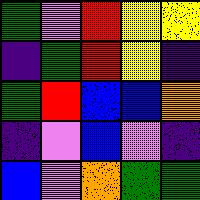[["green", "violet", "red", "yellow", "yellow"], ["indigo", "green", "red", "yellow", "indigo"], ["green", "red", "blue", "blue", "orange"], ["indigo", "violet", "blue", "violet", "indigo"], ["blue", "violet", "orange", "green", "green"]]